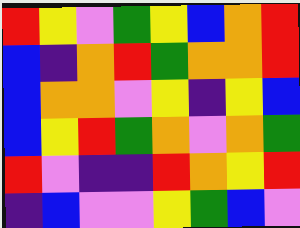[["red", "yellow", "violet", "green", "yellow", "blue", "orange", "red"], ["blue", "indigo", "orange", "red", "green", "orange", "orange", "red"], ["blue", "orange", "orange", "violet", "yellow", "indigo", "yellow", "blue"], ["blue", "yellow", "red", "green", "orange", "violet", "orange", "green"], ["red", "violet", "indigo", "indigo", "red", "orange", "yellow", "red"], ["indigo", "blue", "violet", "violet", "yellow", "green", "blue", "violet"]]